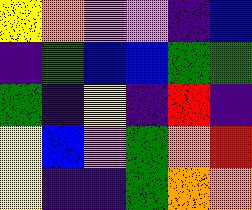[["yellow", "orange", "violet", "violet", "indigo", "blue"], ["indigo", "green", "blue", "blue", "green", "green"], ["green", "indigo", "yellow", "indigo", "red", "indigo"], ["yellow", "blue", "violet", "green", "orange", "red"], ["yellow", "indigo", "indigo", "green", "orange", "orange"]]